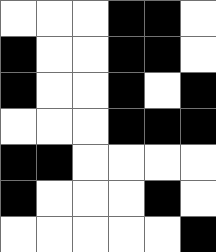[["white", "white", "white", "black", "black", "white"], ["black", "white", "white", "black", "black", "white"], ["black", "white", "white", "black", "white", "black"], ["white", "white", "white", "black", "black", "black"], ["black", "black", "white", "white", "white", "white"], ["black", "white", "white", "white", "black", "white"], ["white", "white", "white", "white", "white", "black"]]